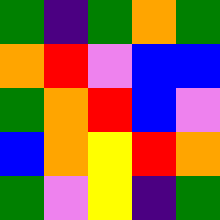[["green", "indigo", "green", "orange", "green"], ["orange", "red", "violet", "blue", "blue"], ["green", "orange", "red", "blue", "violet"], ["blue", "orange", "yellow", "red", "orange"], ["green", "violet", "yellow", "indigo", "green"]]